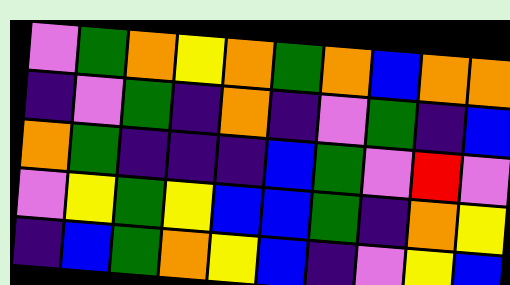[["violet", "green", "orange", "yellow", "orange", "green", "orange", "blue", "orange", "orange"], ["indigo", "violet", "green", "indigo", "orange", "indigo", "violet", "green", "indigo", "blue"], ["orange", "green", "indigo", "indigo", "indigo", "blue", "green", "violet", "red", "violet"], ["violet", "yellow", "green", "yellow", "blue", "blue", "green", "indigo", "orange", "yellow"], ["indigo", "blue", "green", "orange", "yellow", "blue", "indigo", "violet", "yellow", "blue"]]